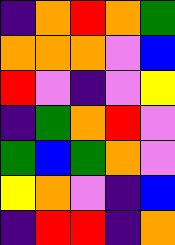[["indigo", "orange", "red", "orange", "green"], ["orange", "orange", "orange", "violet", "blue"], ["red", "violet", "indigo", "violet", "yellow"], ["indigo", "green", "orange", "red", "violet"], ["green", "blue", "green", "orange", "violet"], ["yellow", "orange", "violet", "indigo", "blue"], ["indigo", "red", "red", "indigo", "orange"]]